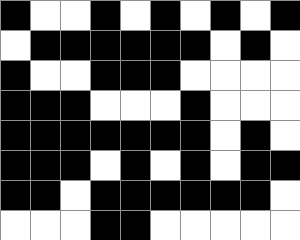[["black", "white", "white", "black", "white", "black", "white", "black", "white", "black"], ["white", "black", "black", "black", "black", "black", "black", "white", "black", "white"], ["black", "white", "white", "black", "black", "black", "white", "white", "white", "white"], ["black", "black", "black", "white", "white", "white", "black", "white", "white", "white"], ["black", "black", "black", "black", "black", "black", "black", "white", "black", "white"], ["black", "black", "black", "white", "black", "white", "black", "white", "black", "black"], ["black", "black", "white", "black", "black", "black", "black", "black", "black", "white"], ["white", "white", "white", "black", "black", "white", "white", "white", "white", "white"]]